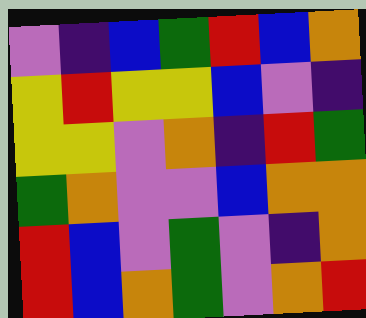[["violet", "indigo", "blue", "green", "red", "blue", "orange"], ["yellow", "red", "yellow", "yellow", "blue", "violet", "indigo"], ["yellow", "yellow", "violet", "orange", "indigo", "red", "green"], ["green", "orange", "violet", "violet", "blue", "orange", "orange"], ["red", "blue", "violet", "green", "violet", "indigo", "orange"], ["red", "blue", "orange", "green", "violet", "orange", "red"]]